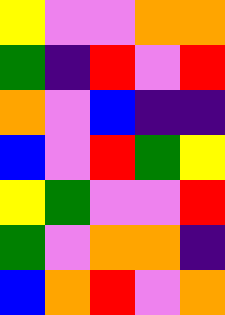[["yellow", "violet", "violet", "orange", "orange"], ["green", "indigo", "red", "violet", "red"], ["orange", "violet", "blue", "indigo", "indigo"], ["blue", "violet", "red", "green", "yellow"], ["yellow", "green", "violet", "violet", "red"], ["green", "violet", "orange", "orange", "indigo"], ["blue", "orange", "red", "violet", "orange"]]